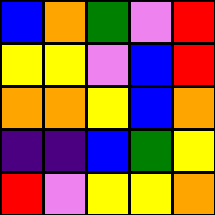[["blue", "orange", "green", "violet", "red"], ["yellow", "yellow", "violet", "blue", "red"], ["orange", "orange", "yellow", "blue", "orange"], ["indigo", "indigo", "blue", "green", "yellow"], ["red", "violet", "yellow", "yellow", "orange"]]